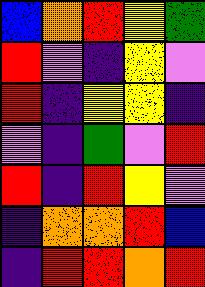[["blue", "orange", "red", "yellow", "green"], ["red", "violet", "indigo", "yellow", "violet"], ["red", "indigo", "yellow", "yellow", "indigo"], ["violet", "indigo", "green", "violet", "red"], ["red", "indigo", "red", "yellow", "violet"], ["indigo", "orange", "orange", "red", "blue"], ["indigo", "red", "red", "orange", "red"]]